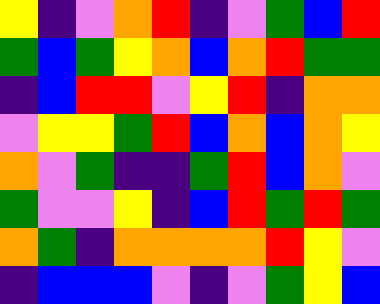[["yellow", "indigo", "violet", "orange", "red", "indigo", "violet", "green", "blue", "red"], ["green", "blue", "green", "yellow", "orange", "blue", "orange", "red", "green", "green"], ["indigo", "blue", "red", "red", "violet", "yellow", "red", "indigo", "orange", "orange"], ["violet", "yellow", "yellow", "green", "red", "blue", "orange", "blue", "orange", "yellow"], ["orange", "violet", "green", "indigo", "indigo", "green", "red", "blue", "orange", "violet"], ["green", "violet", "violet", "yellow", "indigo", "blue", "red", "green", "red", "green"], ["orange", "green", "indigo", "orange", "orange", "orange", "orange", "red", "yellow", "violet"], ["indigo", "blue", "blue", "blue", "violet", "indigo", "violet", "green", "yellow", "blue"]]